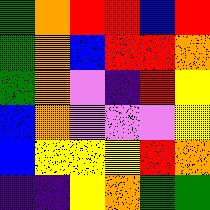[["green", "orange", "red", "red", "blue", "red"], ["green", "orange", "blue", "red", "red", "orange"], ["green", "orange", "violet", "indigo", "red", "yellow"], ["blue", "orange", "violet", "violet", "violet", "yellow"], ["blue", "yellow", "yellow", "yellow", "red", "orange"], ["indigo", "indigo", "yellow", "orange", "green", "green"]]